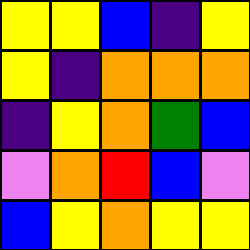[["yellow", "yellow", "blue", "indigo", "yellow"], ["yellow", "indigo", "orange", "orange", "orange"], ["indigo", "yellow", "orange", "green", "blue"], ["violet", "orange", "red", "blue", "violet"], ["blue", "yellow", "orange", "yellow", "yellow"]]